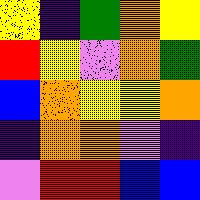[["yellow", "indigo", "green", "orange", "yellow"], ["red", "yellow", "violet", "orange", "green"], ["blue", "orange", "yellow", "yellow", "orange"], ["indigo", "orange", "orange", "violet", "indigo"], ["violet", "red", "red", "blue", "blue"]]